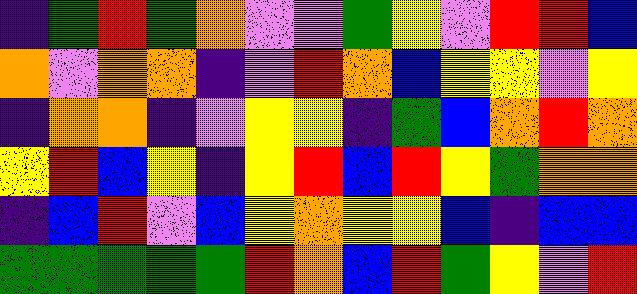[["indigo", "green", "red", "green", "orange", "violet", "violet", "green", "yellow", "violet", "red", "red", "blue"], ["orange", "violet", "orange", "orange", "indigo", "violet", "red", "orange", "blue", "yellow", "yellow", "violet", "yellow"], ["indigo", "orange", "orange", "indigo", "violet", "yellow", "yellow", "indigo", "green", "blue", "orange", "red", "orange"], ["yellow", "red", "blue", "yellow", "indigo", "yellow", "red", "blue", "red", "yellow", "green", "orange", "orange"], ["indigo", "blue", "red", "violet", "blue", "yellow", "orange", "yellow", "yellow", "blue", "indigo", "blue", "blue"], ["green", "green", "green", "green", "green", "red", "orange", "blue", "red", "green", "yellow", "violet", "red"]]